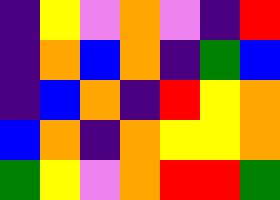[["indigo", "yellow", "violet", "orange", "violet", "indigo", "red"], ["indigo", "orange", "blue", "orange", "indigo", "green", "blue"], ["indigo", "blue", "orange", "indigo", "red", "yellow", "orange"], ["blue", "orange", "indigo", "orange", "yellow", "yellow", "orange"], ["green", "yellow", "violet", "orange", "red", "red", "green"]]